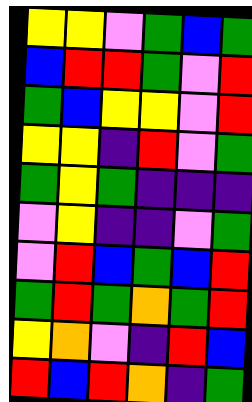[["yellow", "yellow", "violet", "green", "blue", "green"], ["blue", "red", "red", "green", "violet", "red"], ["green", "blue", "yellow", "yellow", "violet", "red"], ["yellow", "yellow", "indigo", "red", "violet", "green"], ["green", "yellow", "green", "indigo", "indigo", "indigo"], ["violet", "yellow", "indigo", "indigo", "violet", "green"], ["violet", "red", "blue", "green", "blue", "red"], ["green", "red", "green", "orange", "green", "red"], ["yellow", "orange", "violet", "indigo", "red", "blue"], ["red", "blue", "red", "orange", "indigo", "green"]]